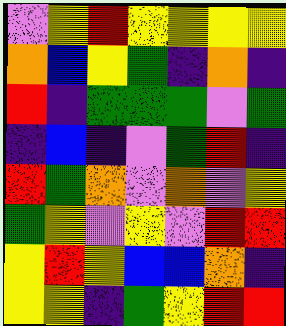[["violet", "yellow", "red", "yellow", "yellow", "yellow", "yellow"], ["orange", "blue", "yellow", "green", "indigo", "orange", "indigo"], ["red", "indigo", "green", "green", "green", "violet", "green"], ["indigo", "blue", "indigo", "violet", "green", "red", "indigo"], ["red", "green", "orange", "violet", "orange", "violet", "yellow"], ["green", "yellow", "violet", "yellow", "violet", "red", "red"], ["yellow", "red", "yellow", "blue", "blue", "orange", "indigo"], ["yellow", "yellow", "indigo", "green", "yellow", "red", "red"]]